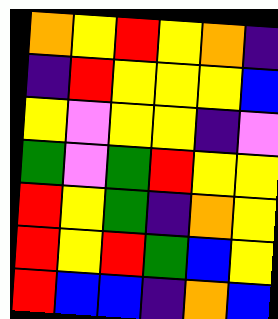[["orange", "yellow", "red", "yellow", "orange", "indigo"], ["indigo", "red", "yellow", "yellow", "yellow", "blue"], ["yellow", "violet", "yellow", "yellow", "indigo", "violet"], ["green", "violet", "green", "red", "yellow", "yellow"], ["red", "yellow", "green", "indigo", "orange", "yellow"], ["red", "yellow", "red", "green", "blue", "yellow"], ["red", "blue", "blue", "indigo", "orange", "blue"]]